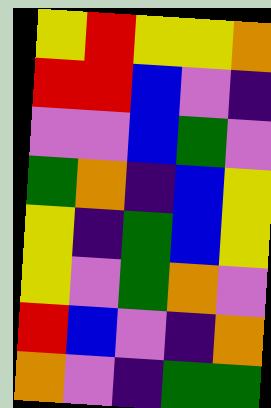[["yellow", "red", "yellow", "yellow", "orange"], ["red", "red", "blue", "violet", "indigo"], ["violet", "violet", "blue", "green", "violet"], ["green", "orange", "indigo", "blue", "yellow"], ["yellow", "indigo", "green", "blue", "yellow"], ["yellow", "violet", "green", "orange", "violet"], ["red", "blue", "violet", "indigo", "orange"], ["orange", "violet", "indigo", "green", "green"]]